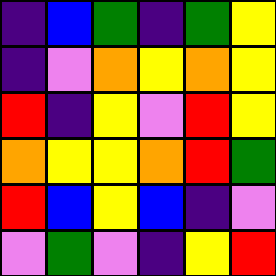[["indigo", "blue", "green", "indigo", "green", "yellow"], ["indigo", "violet", "orange", "yellow", "orange", "yellow"], ["red", "indigo", "yellow", "violet", "red", "yellow"], ["orange", "yellow", "yellow", "orange", "red", "green"], ["red", "blue", "yellow", "blue", "indigo", "violet"], ["violet", "green", "violet", "indigo", "yellow", "red"]]